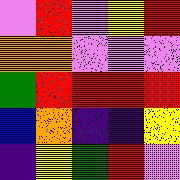[["violet", "red", "violet", "yellow", "red"], ["orange", "orange", "violet", "violet", "violet"], ["green", "red", "red", "red", "red"], ["blue", "orange", "indigo", "indigo", "yellow"], ["indigo", "yellow", "green", "red", "violet"]]